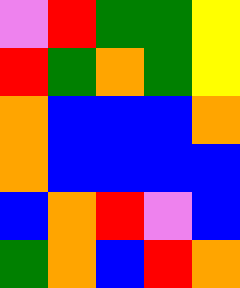[["violet", "red", "green", "green", "yellow"], ["red", "green", "orange", "green", "yellow"], ["orange", "blue", "blue", "blue", "orange"], ["orange", "blue", "blue", "blue", "blue"], ["blue", "orange", "red", "violet", "blue"], ["green", "orange", "blue", "red", "orange"]]